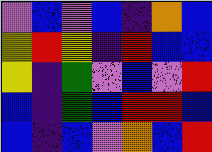[["violet", "blue", "violet", "blue", "indigo", "orange", "blue"], ["yellow", "red", "yellow", "indigo", "red", "blue", "blue"], ["yellow", "indigo", "green", "violet", "blue", "violet", "red"], ["blue", "indigo", "green", "blue", "red", "red", "blue"], ["blue", "indigo", "blue", "violet", "orange", "blue", "red"]]